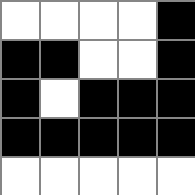[["white", "white", "white", "white", "black"], ["black", "black", "white", "white", "black"], ["black", "white", "black", "black", "black"], ["black", "black", "black", "black", "black"], ["white", "white", "white", "white", "white"]]